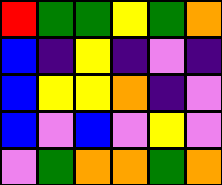[["red", "green", "green", "yellow", "green", "orange"], ["blue", "indigo", "yellow", "indigo", "violet", "indigo"], ["blue", "yellow", "yellow", "orange", "indigo", "violet"], ["blue", "violet", "blue", "violet", "yellow", "violet"], ["violet", "green", "orange", "orange", "green", "orange"]]